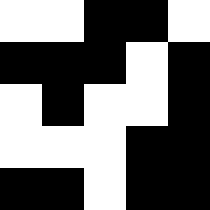[["white", "white", "black", "black", "white"], ["black", "black", "black", "white", "black"], ["white", "black", "white", "white", "black"], ["white", "white", "white", "black", "black"], ["black", "black", "white", "black", "black"]]